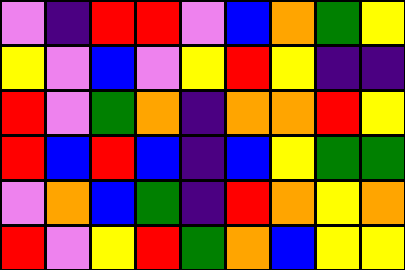[["violet", "indigo", "red", "red", "violet", "blue", "orange", "green", "yellow"], ["yellow", "violet", "blue", "violet", "yellow", "red", "yellow", "indigo", "indigo"], ["red", "violet", "green", "orange", "indigo", "orange", "orange", "red", "yellow"], ["red", "blue", "red", "blue", "indigo", "blue", "yellow", "green", "green"], ["violet", "orange", "blue", "green", "indigo", "red", "orange", "yellow", "orange"], ["red", "violet", "yellow", "red", "green", "orange", "blue", "yellow", "yellow"]]